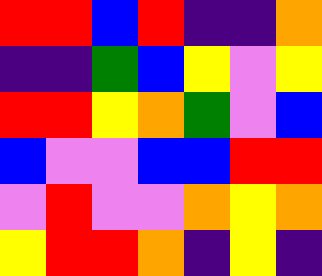[["red", "red", "blue", "red", "indigo", "indigo", "orange"], ["indigo", "indigo", "green", "blue", "yellow", "violet", "yellow"], ["red", "red", "yellow", "orange", "green", "violet", "blue"], ["blue", "violet", "violet", "blue", "blue", "red", "red"], ["violet", "red", "violet", "violet", "orange", "yellow", "orange"], ["yellow", "red", "red", "orange", "indigo", "yellow", "indigo"]]